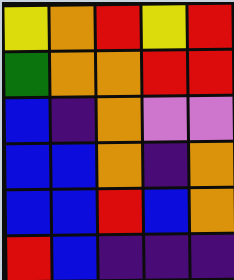[["yellow", "orange", "red", "yellow", "red"], ["green", "orange", "orange", "red", "red"], ["blue", "indigo", "orange", "violet", "violet"], ["blue", "blue", "orange", "indigo", "orange"], ["blue", "blue", "red", "blue", "orange"], ["red", "blue", "indigo", "indigo", "indigo"]]